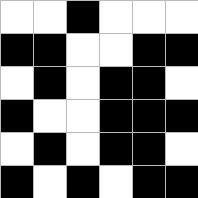[["white", "white", "black", "white", "white", "white"], ["black", "black", "white", "white", "black", "black"], ["white", "black", "white", "black", "black", "white"], ["black", "white", "white", "black", "black", "black"], ["white", "black", "white", "black", "black", "white"], ["black", "white", "black", "white", "black", "black"]]